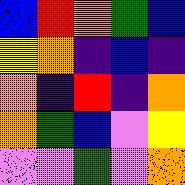[["blue", "red", "orange", "green", "blue"], ["yellow", "orange", "indigo", "blue", "indigo"], ["orange", "indigo", "red", "indigo", "orange"], ["orange", "green", "blue", "violet", "yellow"], ["violet", "violet", "green", "violet", "orange"]]